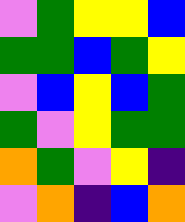[["violet", "green", "yellow", "yellow", "blue"], ["green", "green", "blue", "green", "yellow"], ["violet", "blue", "yellow", "blue", "green"], ["green", "violet", "yellow", "green", "green"], ["orange", "green", "violet", "yellow", "indigo"], ["violet", "orange", "indigo", "blue", "orange"]]